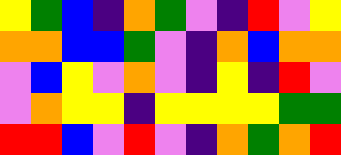[["yellow", "green", "blue", "indigo", "orange", "green", "violet", "indigo", "red", "violet", "yellow"], ["orange", "orange", "blue", "blue", "green", "violet", "indigo", "orange", "blue", "orange", "orange"], ["violet", "blue", "yellow", "violet", "orange", "violet", "indigo", "yellow", "indigo", "red", "violet"], ["violet", "orange", "yellow", "yellow", "indigo", "yellow", "yellow", "yellow", "yellow", "green", "green"], ["red", "red", "blue", "violet", "red", "violet", "indigo", "orange", "green", "orange", "red"]]